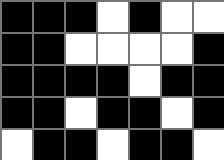[["black", "black", "black", "white", "black", "white", "white"], ["black", "black", "white", "white", "white", "white", "black"], ["black", "black", "black", "black", "white", "black", "black"], ["black", "black", "white", "black", "black", "white", "black"], ["white", "black", "black", "white", "black", "black", "white"]]